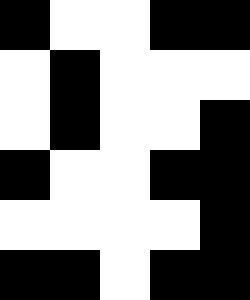[["black", "white", "white", "black", "black"], ["white", "black", "white", "white", "white"], ["white", "black", "white", "white", "black"], ["black", "white", "white", "black", "black"], ["white", "white", "white", "white", "black"], ["black", "black", "white", "black", "black"]]